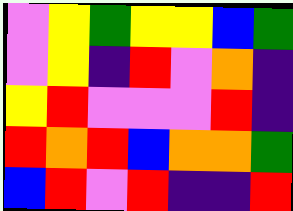[["violet", "yellow", "green", "yellow", "yellow", "blue", "green"], ["violet", "yellow", "indigo", "red", "violet", "orange", "indigo"], ["yellow", "red", "violet", "violet", "violet", "red", "indigo"], ["red", "orange", "red", "blue", "orange", "orange", "green"], ["blue", "red", "violet", "red", "indigo", "indigo", "red"]]